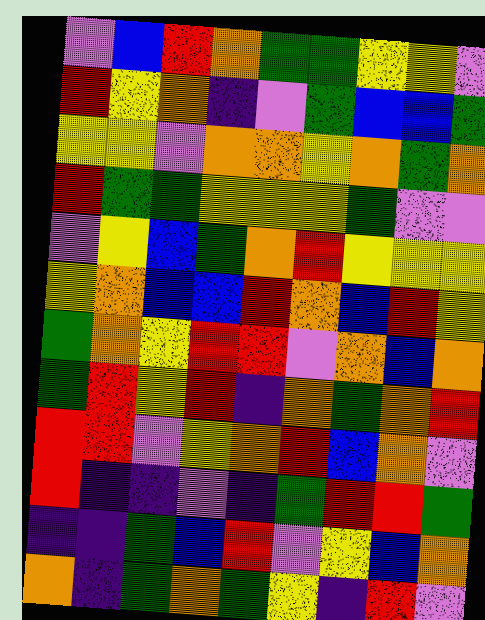[["violet", "blue", "red", "orange", "green", "green", "yellow", "yellow", "violet"], ["red", "yellow", "orange", "indigo", "violet", "green", "blue", "blue", "green"], ["yellow", "yellow", "violet", "orange", "orange", "yellow", "orange", "green", "orange"], ["red", "green", "green", "yellow", "yellow", "yellow", "green", "violet", "violet"], ["violet", "yellow", "blue", "green", "orange", "red", "yellow", "yellow", "yellow"], ["yellow", "orange", "blue", "blue", "red", "orange", "blue", "red", "yellow"], ["green", "orange", "yellow", "red", "red", "violet", "orange", "blue", "orange"], ["green", "red", "yellow", "red", "indigo", "orange", "green", "orange", "red"], ["red", "red", "violet", "yellow", "orange", "red", "blue", "orange", "violet"], ["red", "indigo", "indigo", "violet", "indigo", "green", "red", "red", "green"], ["indigo", "indigo", "green", "blue", "red", "violet", "yellow", "blue", "orange"], ["orange", "indigo", "green", "orange", "green", "yellow", "indigo", "red", "violet"]]